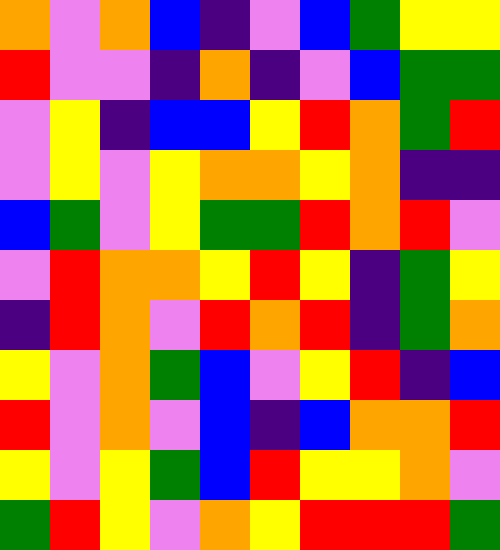[["orange", "violet", "orange", "blue", "indigo", "violet", "blue", "green", "yellow", "yellow"], ["red", "violet", "violet", "indigo", "orange", "indigo", "violet", "blue", "green", "green"], ["violet", "yellow", "indigo", "blue", "blue", "yellow", "red", "orange", "green", "red"], ["violet", "yellow", "violet", "yellow", "orange", "orange", "yellow", "orange", "indigo", "indigo"], ["blue", "green", "violet", "yellow", "green", "green", "red", "orange", "red", "violet"], ["violet", "red", "orange", "orange", "yellow", "red", "yellow", "indigo", "green", "yellow"], ["indigo", "red", "orange", "violet", "red", "orange", "red", "indigo", "green", "orange"], ["yellow", "violet", "orange", "green", "blue", "violet", "yellow", "red", "indigo", "blue"], ["red", "violet", "orange", "violet", "blue", "indigo", "blue", "orange", "orange", "red"], ["yellow", "violet", "yellow", "green", "blue", "red", "yellow", "yellow", "orange", "violet"], ["green", "red", "yellow", "violet", "orange", "yellow", "red", "red", "red", "green"]]